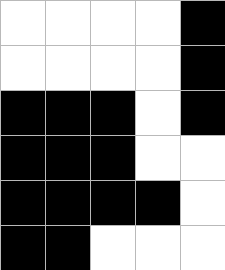[["white", "white", "white", "white", "black"], ["white", "white", "white", "white", "black"], ["black", "black", "black", "white", "black"], ["black", "black", "black", "white", "white"], ["black", "black", "black", "black", "white"], ["black", "black", "white", "white", "white"]]